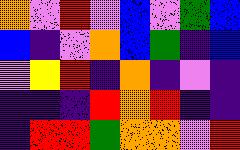[["orange", "violet", "red", "violet", "blue", "violet", "green", "blue"], ["blue", "indigo", "violet", "orange", "blue", "green", "indigo", "blue"], ["violet", "yellow", "red", "indigo", "orange", "indigo", "violet", "indigo"], ["indigo", "indigo", "indigo", "red", "orange", "red", "indigo", "indigo"], ["indigo", "red", "red", "green", "orange", "orange", "violet", "red"]]